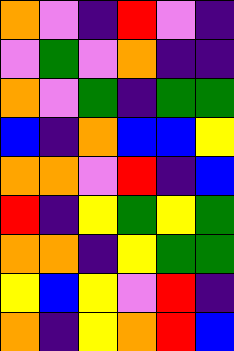[["orange", "violet", "indigo", "red", "violet", "indigo"], ["violet", "green", "violet", "orange", "indigo", "indigo"], ["orange", "violet", "green", "indigo", "green", "green"], ["blue", "indigo", "orange", "blue", "blue", "yellow"], ["orange", "orange", "violet", "red", "indigo", "blue"], ["red", "indigo", "yellow", "green", "yellow", "green"], ["orange", "orange", "indigo", "yellow", "green", "green"], ["yellow", "blue", "yellow", "violet", "red", "indigo"], ["orange", "indigo", "yellow", "orange", "red", "blue"]]